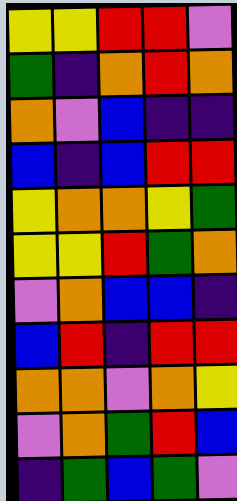[["yellow", "yellow", "red", "red", "violet"], ["green", "indigo", "orange", "red", "orange"], ["orange", "violet", "blue", "indigo", "indigo"], ["blue", "indigo", "blue", "red", "red"], ["yellow", "orange", "orange", "yellow", "green"], ["yellow", "yellow", "red", "green", "orange"], ["violet", "orange", "blue", "blue", "indigo"], ["blue", "red", "indigo", "red", "red"], ["orange", "orange", "violet", "orange", "yellow"], ["violet", "orange", "green", "red", "blue"], ["indigo", "green", "blue", "green", "violet"]]